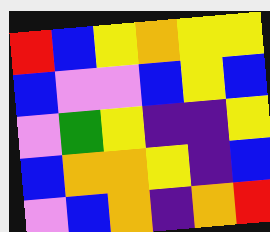[["red", "blue", "yellow", "orange", "yellow", "yellow"], ["blue", "violet", "violet", "blue", "yellow", "blue"], ["violet", "green", "yellow", "indigo", "indigo", "yellow"], ["blue", "orange", "orange", "yellow", "indigo", "blue"], ["violet", "blue", "orange", "indigo", "orange", "red"]]